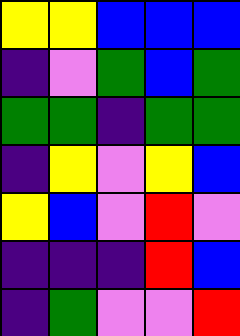[["yellow", "yellow", "blue", "blue", "blue"], ["indigo", "violet", "green", "blue", "green"], ["green", "green", "indigo", "green", "green"], ["indigo", "yellow", "violet", "yellow", "blue"], ["yellow", "blue", "violet", "red", "violet"], ["indigo", "indigo", "indigo", "red", "blue"], ["indigo", "green", "violet", "violet", "red"]]